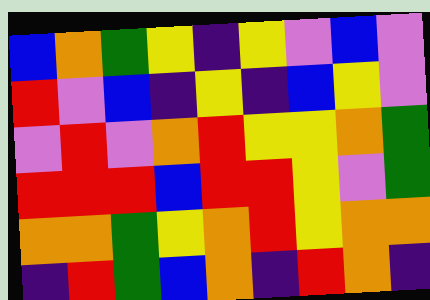[["blue", "orange", "green", "yellow", "indigo", "yellow", "violet", "blue", "violet"], ["red", "violet", "blue", "indigo", "yellow", "indigo", "blue", "yellow", "violet"], ["violet", "red", "violet", "orange", "red", "yellow", "yellow", "orange", "green"], ["red", "red", "red", "blue", "red", "red", "yellow", "violet", "green"], ["orange", "orange", "green", "yellow", "orange", "red", "yellow", "orange", "orange"], ["indigo", "red", "green", "blue", "orange", "indigo", "red", "orange", "indigo"]]